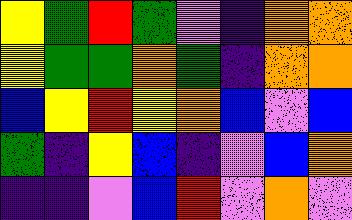[["yellow", "green", "red", "green", "violet", "indigo", "orange", "orange"], ["yellow", "green", "green", "orange", "green", "indigo", "orange", "orange"], ["blue", "yellow", "red", "yellow", "orange", "blue", "violet", "blue"], ["green", "indigo", "yellow", "blue", "indigo", "violet", "blue", "orange"], ["indigo", "indigo", "violet", "blue", "red", "violet", "orange", "violet"]]